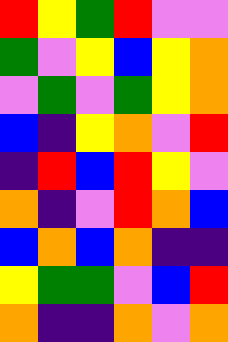[["red", "yellow", "green", "red", "violet", "violet"], ["green", "violet", "yellow", "blue", "yellow", "orange"], ["violet", "green", "violet", "green", "yellow", "orange"], ["blue", "indigo", "yellow", "orange", "violet", "red"], ["indigo", "red", "blue", "red", "yellow", "violet"], ["orange", "indigo", "violet", "red", "orange", "blue"], ["blue", "orange", "blue", "orange", "indigo", "indigo"], ["yellow", "green", "green", "violet", "blue", "red"], ["orange", "indigo", "indigo", "orange", "violet", "orange"]]